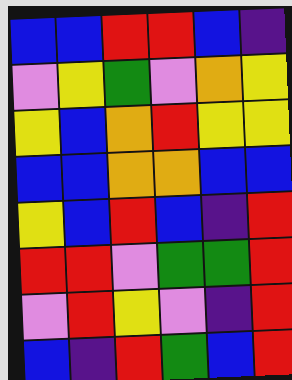[["blue", "blue", "red", "red", "blue", "indigo"], ["violet", "yellow", "green", "violet", "orange", "yellow"], ["yellow", "blue", "orange", "red", "yellow", "yellow"], ["blue", "blue", "orange", "orange", "blue", "blue"], ["yellow", "blue", "red", "blue", "indigo", "red"], ["red", "red", "violet", "green", "green", "red"], ["violet", "red", "yellow", "violet", "indigo", "red"], ["blue", "indigo", "red", "green", "blue", "red"]]